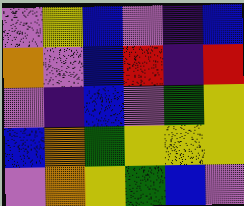[["violet", "yellow", "blue", "violet", "indigo", "blue"], ["orange", "violet", "blue", "red", "indigo", "red"], ["violet", "indigo", "blue", "violet", "green", "yellow"], ["blue", "orange", "green", "yellow", "yellow", "yellow"], ["violet", "orange", "yellow", "green", "blue", "violet"]]